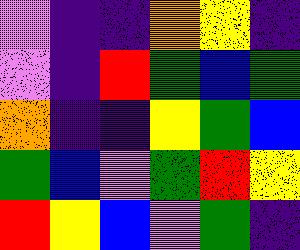[["violet", "indigo", "indigo", "orange", "yellow", "indigo"], ["violet", "indigo", "red", "green", "blue", "green"], ["orange", "indigo", "indigo", "yellow", "green", "blue"], ["green", "blue", "violet", "green", "red", "yellow"], ["red", "yellow", "blue", "violet", "green", "indigo"]]